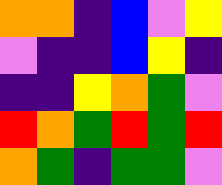[["orange", "orange", "indigo", "blue", "violet", "yellow"], ["violet", "indigo", "indigo", "blue", "yellow", "indigo"], ["indigo", "indigo", "yellow", "orange", "green", "violet"], ["red", "orange", "green", "red", "green", "red"], ["orange", "green", "indigo", "green", "green", "violet"]]